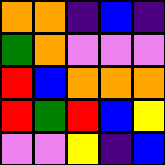[["orange", "orange", "indigo", "blue", "indigo"], ["green", "orange", "violet", "violet", "violet"], ["red", "blue", "orange", "orange", "orange"], ["red", "green", "red", "blue", "yellow"], ["violet", "violet", "yellow", "indigo", "blue"]]